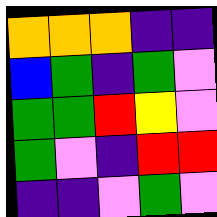[["orange", "orange", "orange", "indigo", "indigo"], ["blue", "green", "indigo", "green", "violet"], ["green", "green", "red", "yellow", "violet"], ["green", "violet", "indigo", "red", "red"], ["indigo", "indigo", "violet", "green", "violet"]]